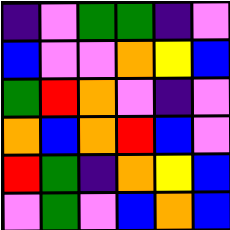[["indigo", "violet", "green", "green", "indigo", "violet"], ["blue", "violet", "violet", "orange", "yellow", "blue"], ["green", "red", "orange", "violet", "indigo", "violet"], ["orange", "blue", "orange", "red", "blue", "violet"], ["red", "green", "indigo", "orange", "yellow", "blue"], ["violet", "green", "violet", "blue", "orange", "blue"]]